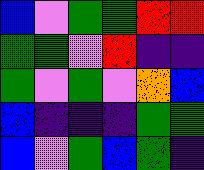[["blue", "violet", "green", "green", "red", "red"], ["green", "green", "violet", "red", "indigo", "indigo"], ["green", "violet", "green", "violet", "orange", "blue"], ["blue", "indigo", "indigo", "indigo", "green", "green"], ["blue", "violet", "green", "blue", "green", "indigo"]]